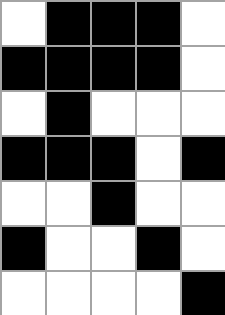[["white", "black", "black", "black", "white"], ["black", "black", "black", "black", "white"], ["white", "black", "white", "white", "white"], ["black", "black", "black", "white", "black"], ["white", "white", "black", "white", "white"], ["black", "white", "white", "black", "white"], ["white", "white", "white", "white", "black"]]